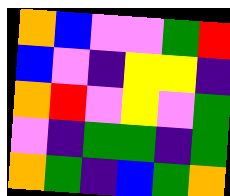[["orange", "blue", "violet", "violet", "green", "red"], ["blue", "violet", "indigo", "yellow", "yellow", "indigo"], ["orange", "red", "violet", "yellow", "violet", "green"], ["violet", "indigo", "green", "green", "indigo", "green"], ["orange", "green", "indigo", "blue", "green", "orange"]]